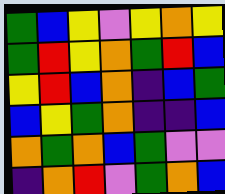[["green", "blue", "yellow", "violet", "yellow", "orange", "yellow"], ["green", "red", "yellow", "orange", "green", "red", "blue"], ["yellow", "red", "blue", "orange", "indigo", "blue", "green"], ["blue", "yellow", "green", "orange", "indigo", "indigo", "blue"], ["orange", "green", "orange", "blue", "green", "violet", "violet"], ["indigo", "orange", "red", "violet", "green", "orange", "blue"]]